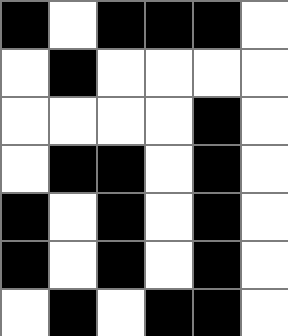[["black", "white", "black", "black", "black", "white"], ["white", "black", "white", "white", "white", "white"], ["white", "white", "white", "white", "black", "white"], ["white", "black", "black", "white", "black", "white"], ["black", "white", "black", "white", "black", "white"], ["black", "white", "black", "white", "black", "white"], ["white", "black", "white", "black", "black", "white"]]